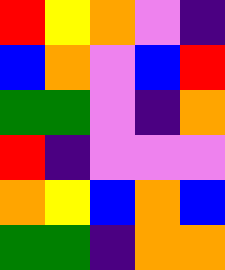[["red", "yellow", "orange", "violet", "indigo"], ["blue", "orange", "violet", "blue", "red"], ["green", "green", "violet", "indigo", "orange"], ["red", "indigo", "violet", "violet", "violet"], ["orange", "yellow", "blue", "orange", "blue"], ["green", "green", "indigo", "orange", "orange"]]